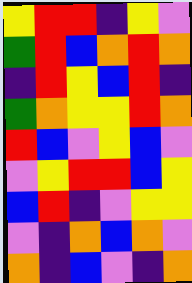[["yellow", "red", "red", "indigo", "yellow", "violet"], ["green", "red", "blue", "orange", "red", "orange"], ["indigo", "red", "yellow", "blue", "red", "indigo"], ["green", "orange", "yellow", "yellow", "red", "orange"], ["red", "blue", "violet", "yellow", "blue", "violet"], ["violet", "yellow", "red", "red", "blue", "yellow"], ["blue", "red", "indigo", "violet", "yellow", "yellow"], ["violet", "indigo", "orange", "blue", "orange", "violet"], ["orange", "indigo", "blue", "violet", "indigo", "orange"]]